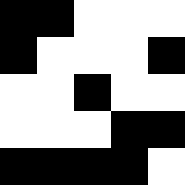[["black", "black", "white", "white", "white"], ["black", "white", "white", "white", "black"], ["white", "white", "black", "white", "white"], ["white", "white", "white", "black", "black"], ["black", "black", "black", "black", "white"]]